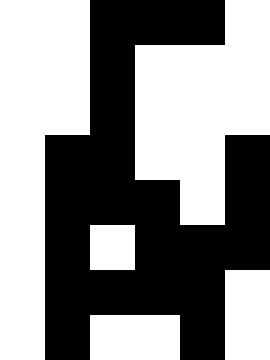[["white", "white", "black", "black", "black", "white"], ["white", "white", "black", "white", "white", "white"], ["white", "white", "black", "white", "white", "white"], ["white", "black", "black", "white", "white", "black"], ["white", "black", "black", "black", "white", "black"], ["white", "black", "white", "black", "black", "black"], ["white", "black", "black", "black", "black", "white"], ["white", "black", "white", "white", "black", "white"]]